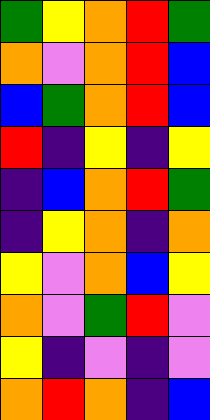[["green", "yellow", "orange", "red", "green"], ["orange", "violet", "orange", "red", "blue"], ["blue", "green", "orange", "red", "blue"], ["red", "indigo", "yellow", "indigo", "yellow"], ["indigo", "blue", "orange", "red", "green"], ["indigo", "yellow", "orange", "indigo", "orange"], ["yellow", "violet", "orange", "blue", "yellow"], ["orange", "violet", "green", "red", "violet"], ["yellow", "indigo", "violet", "indigo", "violet"], ["orange", "red", "orange", "indigo", "blue"]]